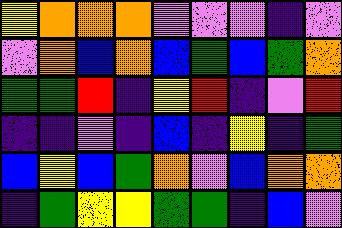[["yellow", "orange", "orange", "orange", "violet", "violet", "violet", "indigo", "violet"], ["violet", "orange", "blue", "orange", "blue", "green", "blue", "green", "orange"], ["green", "green", "red", "indigo", "yellow", "red", "indigo", "violet", "red"], ["indigo", "indigo", "violet", "indigo", "blue", "indigo", "yellow", "indigo", "green"], ["blue", "yellow", "blue", "green", "orange", "violet", "blue", "orange", "orange"], ["indigo", "green", "yellow", "yellow", "green", "green", "indigo", "blue", "violet"]]